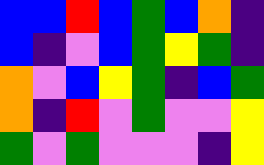[["blue", "blue", "red", "blue", "green", "blue", "orange", "indigo"], ["blue", "indigo", "violet", "blue", "green", "yellow", "green", "indigo"], ["orange", "violet", "blue", "yellow", "green", "indigo", "blue", "green"], ["orange", "indigo", "red", "violet", "green", "violet", "violet", "yellow"], ["green", "violet", "green", "violet", "violet", "violet", "indigo", "yellow"]]